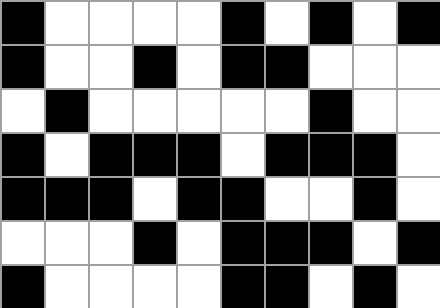[["black", "white", "white", "white", "white", "black", "white", "black", "white", "black"], ["black", "white", "white", "black", "white", "black", "black", "white", "white", "white"], ["white", "black", "white", "white", "white", "white", "white", "black", "white", "white"], ["black", "white", "black", "black", "black", "white", "black", "black", "black", "white"], ["black", "black", "black", "white", "black", "black", "white", "white", "black", "white"], ["white", "white", "white", "black", "white", "black", "black", "black", "white", "black"], ["black", "white", "white", "white", "white", "black", "black", "white", "black", "white"]]